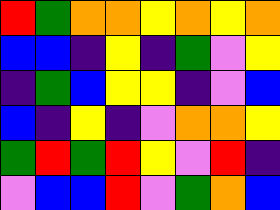[["red", "green", "orange", "orange", "yellow", "orange", "yellow", "orange"], ["blue", "blue", "indigo", "yellow", "indigo", "green", "violet", "yellow"], ["indigo", "green", "blue", "yellow", "yellow", "indigo", "violet", "blue"], ["blue", "indigo", "yellow", "indigo", "violet", "orange", "orange", "yellow"], ["green", "red", "green", "red", "yellow", "violet", "red", "indigo"], ["violet", "blue", "blue", "red", "violet", "green", "orange", "blue"]]